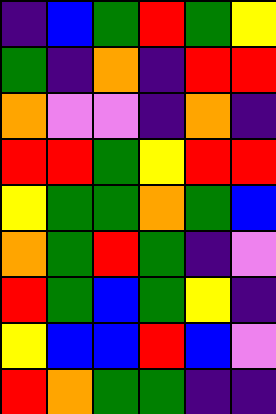[["indigo", "blue", "green", "red", "green", "yellow"], ["green", "indigo", "orange", "indigo", "red", "red"], ["orange", "violet", "violet", "indigo", "orange", "indigo"], ["red", "red", "green", "yellow", "red", "red"], ["yellow", "green", "green", "orange", "green", "blue"], ["orange", "green", "red", "green", "indigo", "violet"], ["red", "green", "blue", "green", "yellow", "indigo"], ["yellow", "blue", "blue", "red", "blue", "violet"], ["red", "orange", "green", "green", "indigo", "indigo"]]